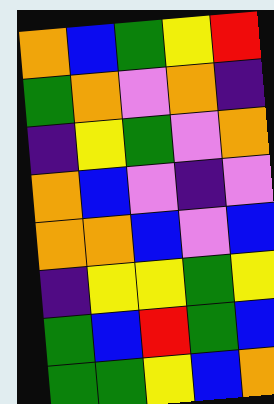[["orange", "blue", "green", "yellow", "red"], ["green", "orange", "violet", "orange", "indigo"], ["indigo", "yellow", "green", "violet", "orange"], ["orange", "blue", "violet", "indigo", "violet"], ["orange", "orange", "blue", "violet", "blue"], ["indigo", "yellow", "yellow", "green", "yellow"], ["green", "blue", "red", "green", "blue"], ["green", "green", "yellow", "blue", "orange"]]